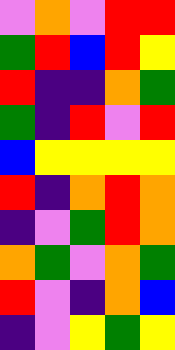[["violet", "orange", "violet", "red", "red"], ["green", "red", "blue", "red", "yellow"], ["red", "indigo", "indigo", "orange", "green"], ["green", "indigo", "red", "violet", "red"], ["blue", "yellow", "yellow", "yellow", "yellow"], ["red", "indigo", "orange", "red", "orange"], ["indigo", "violet", "green", "red", "orange"], ["orange", "green", "violet", "orange", "green"], ["red", "violet", "indigo", "orange", "blue"], ["indigo", "violet", "yellow", "green", "yellow"]]